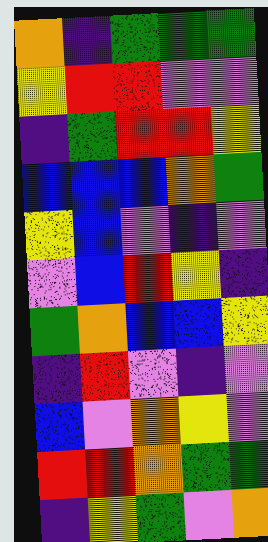[["orange", "indigo", "green", "green", "green"], ["yellow", "red", "red", "violet", "violet"], ["indigo", "green", "red", "red", "yellow"], ["blue", "blue", "blue", "orange", "green"], ["yellow", "blue", "violet", "indigo", "violet"], ["violet", "blue", "red", "yellow", "indigo"], ["green", "orange", "blue", "blue", "yellow"], ["indigo", "red", "violet", "indigo", "violet"], ["blue", "violet", "orange", "yellow", "violet"], ["red", "red", "orange", "green", "green"], ["indigo", "yellow", "green", "violet", "orange"]]